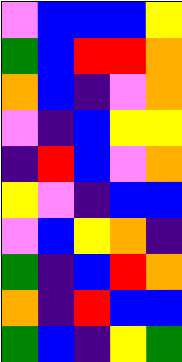[["violet", "blue", "blue", "blue", "yellow"], ["green", "blue", "red", "red", "orange"], ["orange", "blue", "indigo", "violet", "orange"], ["violet", "indigo", "blue", "yellow", "yellow"], ["indigo", "red", "blue", "violet", "orange"], ["yellow", "violet", "indigo", "blue", "blue"], ["violet", "blue", "yellow", "orange", "indigo"], ["green", "indigo", "blue", "red", "orange"], ["orange", "indigo", "red", "blue", "blue"], ["green", "blue", "indigo", "yellow", "green"]]